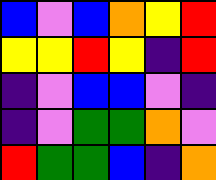[["blue", "violet", "blue", "orange", "yellow", "red"], ["yellow", "yellow", "red", "yellow", "indigo", "red"], ["indigo", "violet", "blue", "blue", "violet", "indigo"], ["indigo", "violet", "green", "green", "orange", "violet"], ["red", "green", "green", "blue", "indigo", "orange"]]